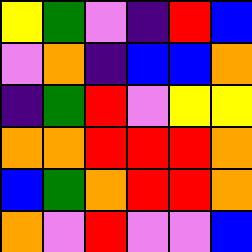[["yellow", "green", "violet", "indigo", "red", "blue"], ["violet", "orange", "indigo", "blue", "blue", "orange"], ["indigo", "green", "red", "violet", "yellow", "yellow"], ["orange", "orange", "red", "red", "red", "orange"], ["blue", "green", "orange", "red", "red", "orange"], ["orange", "violet", "red", "violet", "violet", "blue"]]